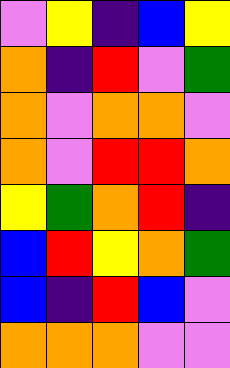[["violet", "yellow", "indigo", "blue", "yellow"], ["orange", "indigo", "red", "violet", "green"], ["orange", "violet", "orange", "orange", "violet"], ["orange", "violet", "red", "red", "orange"], ["yellow", "green", "orange", "red", "indigo"], ["blue", "red", "yellow", "orange", "green"], ["blue", "indigo", "red", "blue", "violet"], ["orange", "orange", "orange", "violet", "violet"]]